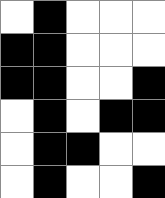[["white", "black", "white", "white", "white"], ["black", "black", "white", "white", "white"], ["black", "black", "white", "white", "black"], ["white", "black", "white", "black", "black"], ["white", "black", "black", "white", "white"], ["white", "black", "white", "white", "black"]]